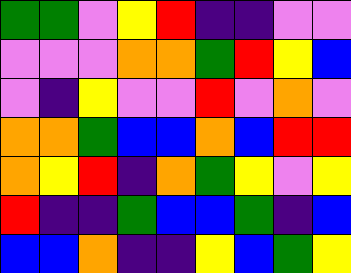[["green", "green", "violet", "yellow", "red", "indigo", "indigo", "violet", "violet"], ["violet", "violet", "violet", "orange", "orange", "green", "red", "yellow", "blue"], ["violet", "indigo", "yellow", "violet", "violet", "red", "violet", "orange", "violet"], ["orange", "orange", "green", "blue", "blue", "orange", "blue", "red", "red"], ["orange", "yellow", "red", "indigo", "orange", "green", "yellow", "violet", "yellow"], ["red", "indigo", "indigo", "green", "blue", "blue", "green", "indigo", "blue"], ["blue", "blue", "orange", "indigo", "indigo", "yellow", "blue", "green", "yellow"]]